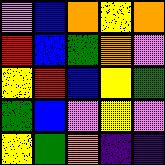[["violet", "blue", "orange", "yellow", "orange"], ["red", "blue", "green", "orange", "violet"], ["yellow", "red", "blue", "yellow", "green"], ["green", "blue", "violet", "yellow", "violet"], ["yellow", "green", "orange", "indigo", "indigo"]]